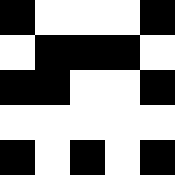[["black", "white", "white", "white", "black"], ["white", "black", "black", "black", "white"], ["black", "black", "white", "white", "black"], ["white", "white", "white", "white", "white"], ["black", "white", "black", "white", "black"]]